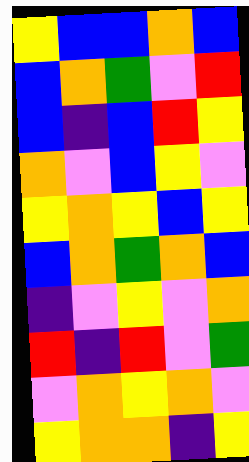[["yellow", "blue", "blue", "orange", "blue"], ["blue", "orange", "green", "violet", "red"], ["blue", "indigo", "blue", "red", "yellow"], ["orange", "violet", "blue", "yellow", "violet"], ["yellow", "orange", "yellow", "blue", "yellow"], ["blue", "orange", "green", "orange", "blue"], ["indigo", "violet", "yellow", "violet", "orange"], ["red", "indigo", "red", "violet", "green"], ["violet", "orange", "yellow", "orange", "violet"], ["yellow", "orange", "orange", "indigo", "yellow"]]